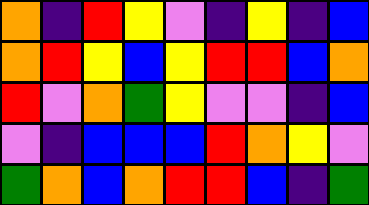[["orange", "indigo", "red", "yellow", "violet", "indigo", "yellow", "indigo", "blue"], ["orange", "red", "yellow", "blue", "yellow", "red", "red", "blue", "orange"], ["red", "violet", "orange", "green", "yellow", "violet", "violet", "indigo", "blue"], ["violet", "indigo", "blue", "blue", "blue", "red", "orange", "yellow", "violet"], ["green", "orange", "blue", "orange", "red", "red", "blue", "indigo", "green"]]